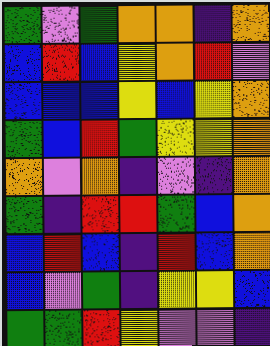[["green", "violet", "green", "orange", "orange", "indigo", "orange"], ["blue", "red", "blue", "yellow", "orange", "red", "violet"], ["blue", "blue", "blue", "yellow", "blue", "yellow", "orange"], ["green", "blue", "red", "green", "yellow", "yellow", "orange"], ["orange", "violet", "orange", "indigo", "violet", "indigo", "orange"], ["green", "indigo", "red", "red", "green", "blue", "orange"], ["blue", "red", "blue", "indigo", "red", "blue", "orange"], ["blue", "violet", "green", "indigo", "yellow", "yellow", "blue"], ["green", "green", "red", "yellow", "violet", "violet", "indigo"]]